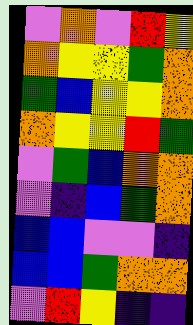[["violet", "orange", "violet", "red", "yellow"], ["orange", "yellow", "yellow", "green", "orange"], ["green", "blue", "yellow", "yellow", "orange"], ["orange", "yellow", "yellow", "red", "green"], ["violet", "green", "blue", "orange", "orange"], ["violet", "indigo", "blue", "green", "orange"], ["blue", "blue", "violet", "violet", "indigo"], ["blue", "blue", "green", "orange", "orange"], ["violet", "red", "yellow", "indigo", "indigo"]]